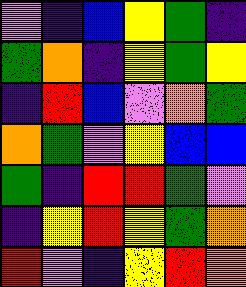[["violet", "indigo", "blue", "yellow", "green", "indigo"], ["green", "orange", "indigo", "yellow", "green", "yellow"], ["indigo", "red", "blue", "violet", "orange", "green"], ["orange", "green", "violet", "yellow", "blue", "blue"], ["green", "indigo", "red", "red", "green", "violet"], ["indigo", "yellow", "red", "yellow", "green", "orange"], ["red", "violet", "indigo", "yellow", "red", "orange"]]